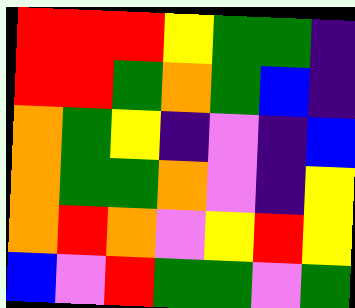[["red", "red", "red", "yellow", "green", "green", "indigo"], ["red", "red", "green", "orange", "green", "blue", "indigo"], ["orange", "green", "yellow", "indigo", "violet", "indigo", "blue"], ["orange", "green", "green", "orange", "violet", "indigo", "yellow"], ["orange", "red", "orange", "violet", "yellow", "red", "yellow"], ["blue", "violet", "red", "green", "green", "violet", "green"]]